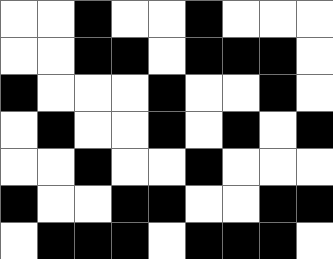[["white", "white", "black", "white", "white", "black", "white", "white", "white"], ["white", "white", "black", "black", "white", "black", "black", "black", "white"], ["black", "white", "white", "white", "black", "white", "white", "black", "white"], ["white", "black", "white", "white", "black", "white", "black", "white", "black"], ["white", "white", "black", "white", "white", "black", "white", "white", "white"], ["black", "white", "white", "black", "black", "white", "white", "black", "black"], ["white", "black", "black", "black", "white", "black", "black", "black", "white"]]